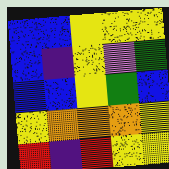[["blue", "blue", "yellow", "yellow", "yellow"], ["blue", "indigo", "yellow", "violet", "green"], ["blue", "blue", "yellow", "green", "blue"], ["yellow", "orange", "orange", "orange", "yellow"], ["red", "indigo", "red", "yellow", "yellow"]]